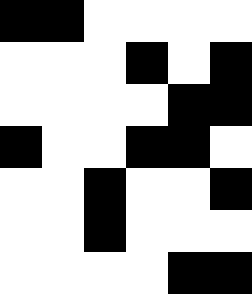[["black", "black", "white", "white", "white", "white"], ["white", "white", "white", "black", "white", "black"], ["white", "white", "white", "white", "black", "black"], ["black", "white", "white", "black", "black", "white"], ["white", "white", "black", "white", "white", "black"], ["white", "white", "black", "white", "white", "white"], ["white", "white", "white", "white", "black", "black"]]